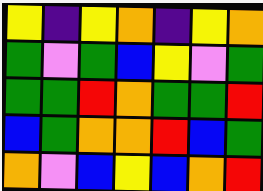[["yellow", "indigo", "yellow", "orange", "indigo", "yellow", "orange"], ["green", "violet", "green", "blue", "yellow", "violet", "green"], ["green", "green", "red", "orange", "green", "green", "red"], ["blue", "green", "orange", "orange", "red", "blue", "green"], ["orange", "violet", "blue", "yellow", "blue", "orange", "red"]]